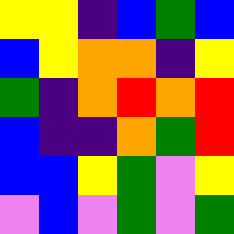[["yellow", "yellow", "indigo", "blue", "green", "blue"], ["blue", "yellow", "orange", "orange", "indigo", "yellow"], ["green", "indigo", "orange", "red", "orange", "red"], ["blue", "indigo", "indigo", "orange", "green", "red"], ["blue", "blue", "yellow", "green", "violet", "yellow"], ["violet", "blue", "violet", "green", "violet", "green"]]